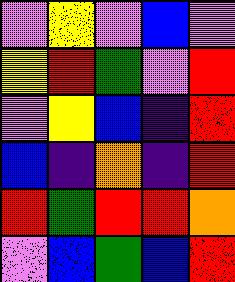[["violet", "yellow", "violet", "blue", "violet"], ["yellow", "red", "green", "violet", "red"], ["violet", "yellow", "blue", "indigo", "red"], ["blue", "indigo", "orange", "indigo", "red"], ["red", "green", "red", "red", "orange"], ["violet", "blue", "green", "blue", "red"]]